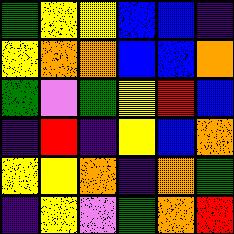[["green", "yellow", "yellow", "blue", "blue", "indigo"], ["yellow", "orange", "orange", "blue", "blue", "orange"], ["green", "violet", "green", "yellow", "red", "blue"], ["indigo", "red", "indigo", "yellow", "blue", "orange"], ["yellow", "yellow", "orange", "indigo", "orange", "green"], ["indigo", "yellow", "violet", "green", "orange", "red"]]